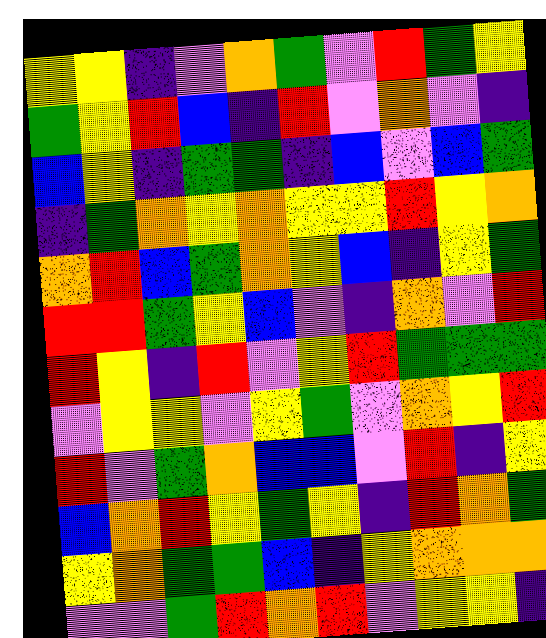[["yellow", "yellow", "indigo", "violet", "orange", "green", "violet", "red", "green", "yellow"], ["green", "yellow", "red", "blue", "indigo", "red", "violet", "orange", "violet", "indigo"], ["blue", "yellow", "indigo", "green", "green", "indigo", "blue", "violet", "blue", "green"], ["indigo", "green", "orange", "yellow", "orange", "yellow", "yellow", "red", "yellow", "orange"], ["orange", "red", "blue", "green", "orange", "yellow", "blue", "indigo", "yellow", "green"], ["red", "red", "green", "yellow", "blue", "violet", "indigo", "orange", "violet", "red"], ["red", "yellow", "indigo", "red", "violet", "yellow", "red", "green", "green", "green"], ["violet", "yellow", "yellow", "violet", "yellow", "green", "violet", "orange", "yellow", "red"], ["red", "violet", "green", "orange", "blue", "blue", "violet", "red", "indigo", "yellow"], ["blue", "orange", "red", "yellow", "green", "yellow", "indigo", "red", "orange", "green"], ["yellow", "orange", "green", "green", "blue", "indigo", "yellow", "orange", "orange", "orange"], ["violet", "violet", "green", "red", "orange", "red", "violet", "yellow", "yellow", "indigo"]]